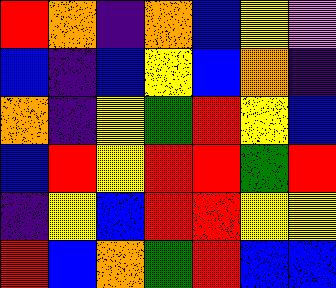[["red", "orange", "indigo", "orange", "blue", "yellow", "violet"], ["blue", "indigo", "blue", "yellow", "blue", "orange", "indigo"], ["orange", "indigo", "yellow", "green", "red", "yellow", "blue"], ["blue", "red", "yellow", "red", "red", "green", "red"], ["indigo", "yellow", "blue", "red", "red", "yellow", "yellow"], ["red", "blue", "orange", "green", "red", "blue", "blue"]]